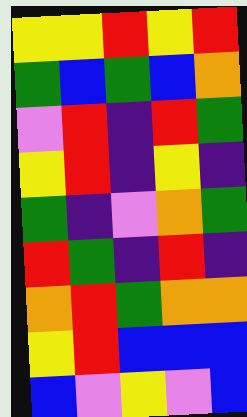[["yellow", "yellow", "red", "yellow", "red"], ["green", "blue", "green", "blue", "orange"], ["violet", "red", "indigo", "red", "green"], ["yellow", "red", "indigo", "yellow", "indigo"], ["green", "indigo", "violet", "orange", "green"], ["red", "green", "indigo", "red", "indigo"], ["orange", "red", "green", "orange", "orange"], ["yellow", "red", "blue", "blue", "blue"], ["blue", "violet", "yellow", "violet", "blue"]]